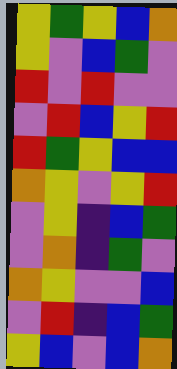[["yellow", "green", "yellow", "blue", "orange"], ["yellow", "violet", "blue", "green", "violet"], ["red", "violet", "red", "violet", "violet"], ["violet", "red", "blue", "yellow", "red"], ["red", "green", "yellow", "blue", "blue"], ["orange", "yellow", "violet", "yellow", "red"], ["violet", "yellow", "indigo", "blue", "green"], ["violet", "orange", "indigo", "green", "violet"], ["orange", "yellow", "violet", "violet", "blue"], ["violet", "red", "indigo", "blue", "green"], ["yellow", "blue", "violet", "blue", "orange"]]